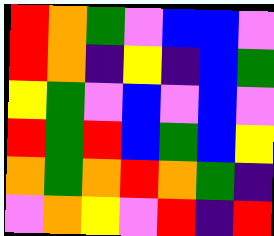[["red", "orange", "green", "violet", "blue", "blue", "violet"], ["red", "orange", "indigo", "yellow", "indigo", "blue", "green"], ["yellow", "green", "violet", "blue", "violet", "blue", "violet"], ["red", "green", "red", "blue", "green", "blue", "yellow"], ["orange", "green", "orange", "red", "orange", "green", "indigo"], ["violet", "orange", "yellow", "violet", "red", "indigo", "red"]]